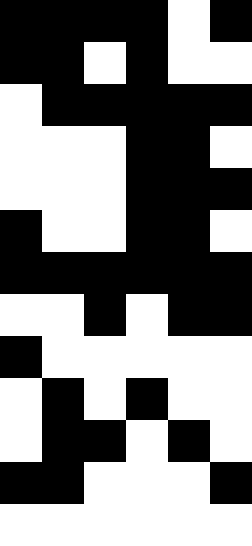[["black", "black", "black", "black", "white", "black"], ["black", "black", "white", "black", "white", "white"], ["white", "black", "black", "black", "black", "black"], ["white", "white", "white", "black", "black", "white"], ["white", "white", "white", "black", "black", "black"], ["black", "white", "white", "black", "black", "white"], ["black", "black", "black", "black", "black", "black"], ["white", "white", "black", "white", "black", "black"], ["black", "white", "white", "white", "white", "white"], ["white", "black", "white", "black", "white", "white"], ["white", "black", "black", "white", "black", "white"], ["black", "black", "white", "white", "white", "black"], ["white", "white", "white", "white", "white", "white"]]